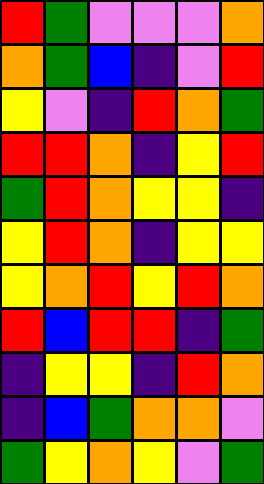[["red", "green", "violet", "violet", "violet", "orange"], ["orange", "green", "blue", "indigo", "violet", "red"], ["yellow", "violet", "indigo", "red", "orange", "green"], ["red", "red", "orange", "indigo", "yellow", "red"], ["green", "red", "orange", "yellow", "yellow", "indigo"], ["yellow", "red", "orange", "indigo", "yellow", "yellow"], ["yellow", "orange", "red", "yellow", "red", "orange"], ["red", "blue", "red", "red", "indigo", "green"], ["indigo", "yellow", "yellow", "indigo", "red", "orange"], ["indigo", "blue", "green", "orange", "orange", "violet"], ["green", "yellow", "orange", "yellow", "violet", "green"]]